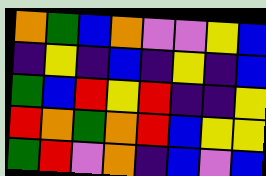[["orange", "green", "blue", "orange", "violet", "violet", "yellow", "blue"], ["indigo", "yellow", "indigo", "blue", "indigo", "yellow", "indigo", "blue"], ["green", "blue", "red", "yellow", "red", "indigo", "indigo", "yellow"], ["red", "orange", "green", "orange", "red", "blue", "yellow", "yellow"], ["green", "red", "violet", "orange", "indigo", "blue", "violet", "blue"]]